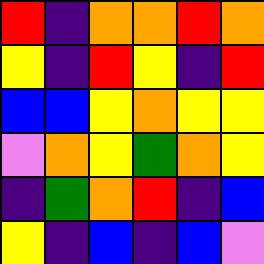[["red", "indigo", "orange", "orange", "red", "orange"], ["yellow", "indigo", "red", "yellow", "indigo", "red"], ["blue", "blue", "yellow", "orange", "yellow", "yellow"], ["violet", "orange", "yellow", "green", "orange", "yellow"], ["indigo", "green", "orange", "red", "indigo", "blue"], ["yellow", "indigo", "blue", "indigo", "blue", "violet"]]